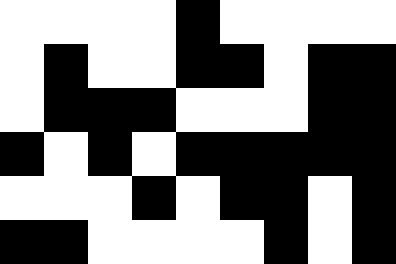[["white", "white", "white", "white", "black", "white", "white", "white", "white"], ["white", "black", "white", "white", "black", "black", "white", "black", "black"], ["white", "black", "black", "black", "white", "white", "white", "black", "black"], ["black", "white", "black", "white", "black", "black", "black", "black", "black"], ["white", "white", "white", "black", "white", "black", "black", "white", "black"], ["black", "black", "white", "white", "white", "white", "black", "white", "black"]]